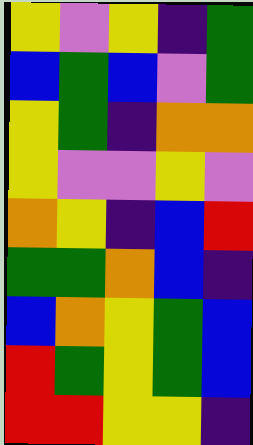[["yellow", "violet", "yellow", "indigo", "green"], ["blue", "green", "blue", "violet", "green"], ["yellow", "green", "indigo", "orange", "orange"], ["yellow", "violet", "violet", "yellow", "violet"], ["orange", "yellow", "indigo", "blue", "red"], ["green", "green", "orange", "blue", "indigo"], ["blue", "orange", "yellow", "green", "blue"], ["red", "green", "yellow", "green", "blue"], ["red", "red", "yellow", "yellow", "indigo"]]